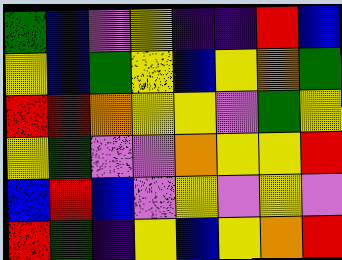[["green", "blue", "violet", "yellow", "indigo", "indigo", "red", "blue"], ["yellow", "blue", "green", "yellow", "blue", "yellow", "orange", "green"], ["red", "red", "orange", "yellow", "yellow", "violet", "green", "yellow"], ["yellow", "green", "violet", "violet", "orange", "yellow", "yellow", "red"], ["blue", "red", "blue", "violet", "yellow", "violet", "yellow", "violet"], ["red", "green", "indigo", "yellow", "blue", "yellow", "orange", "red"]]